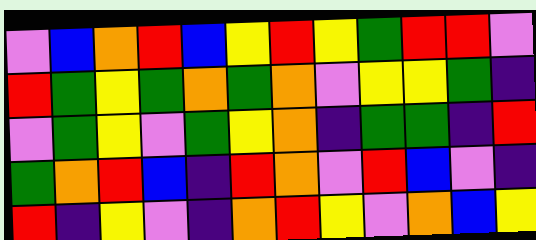[["violet", "blue", "orange", "red", "blue", "yellow", "red", "yellow", "green", "red", "red", "violet"], ["red", "green", "yellow", "green", "orange", "green", "orange", "violet", "yellow", "yellow", "green", "indigo"], ["violet", "green", "yellow", "violet", "green", "yellow", "orange", "indigo", "green", "green", "indigo", "red"], ["green", "orange", "red", "blue", "indigo", "red", "orange", "violet", "red", "blue", "violet", "indigo"], ["red", "indigo", "yellow", "violet", "indigo", "orange", "red", "yellow", "violet", "orange", "blue", "yellow"]]